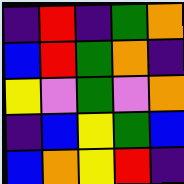[["indigo", "red", "indigo", "green", "orange"], ["blue", "red", "green", "orange", "indigo"], ["yellow", "violet", "green", "violet", "orange"], ["indigo", "blue", "yellow", "green", "blue"], ["blue", "orange", "yellow", "red", "indigo"]]